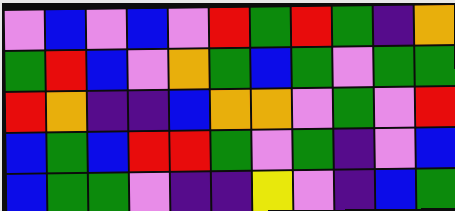[["violet", "blue", "violet", "blue", "violet", "red", "green", "red", "green", "indigo", "orange"], ["green", "red", "blue", "violet", "orange", "green", "blue", "green", "violet", "green", "green"], ["red", "orange", "indigo", "indigo", "blue", "orange", "orange", "violet", "green", "violet", "red"], ["blue", "green", "blue", "red", "red", "green", "violet", "green", "indigo", "violet", "blue"], ["blue", "green", "green", "violet", "indigo", "indigo", "yellow", "violet", "indigo", "blue", "green"]]